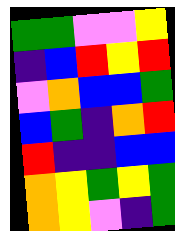[["green", "green", "violet", "violet", "yellow"], ["indigo", "blue", "red", "yellow", "red"], ["violet", "orange", "blue", "blue", "green"], ["blue", "green", "indigo", "orange", "red"], ["red", "indigo", "indigo", "blue", "blue"], ["orange", "yellow", "green", "yellow", "green"], ["orange", "yellow", "violet", "indigo", "green"]]